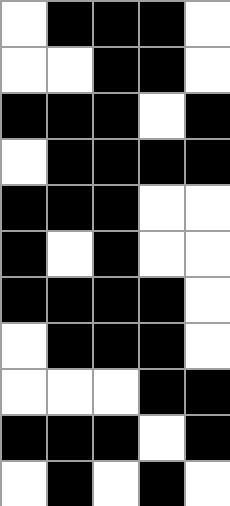[["white", "black", "black", "black", "white"], ["white", "white", "black", "black", "white"], ["black", "black", "black", "white", "black"], ["white", "black", "black", "black", "black"], ["black", "black", "black", "white", "white"], ["black", "white", "black", "white", "white"], ["black", "black", "black", "black", "white"], ["white", "black", "black", "black", "white"], ["white", "white", "white", "black", "black"], ["black", "black", "black", "white", "black"], ["white", "black", "white", "black", "white"]]